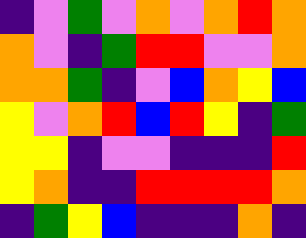[["indigo", "violet", "green", "violet", "orange", "violet", "orange", "red", "orange"], ["orange", "violet", "indigo", "green", "red", "red", "violet", "violet", "orange"], ["orange", "orange", "green", "indigo", "violet", "blue", "orange", "yellow", "blue"], ["yellow", "violet", "orange", "red", "blue", "red", "yellow", "indigo", "green"], ["yellow", "yellow", "indigo", "violet", "violet", "indigo", "indigo", "indigo", "red"], ["yellow", "orange", "indigo", "indigo", "red", "red", "red", "red", "orange"], ["indigo", "green", "yellow", "blue", "indigo", "indigo", "indigo", "orange", "indigo"]]